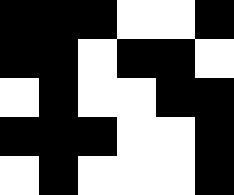[["black", "black", "black", "white", "white", "black"], ["black", "black", "white", "black", "black", "white"], ["white", "black", "white", "white", "black", "black"], ["black", "black", "black", "white", "white", "black"], ["white", "black", "white", "white", "white", "black"]]